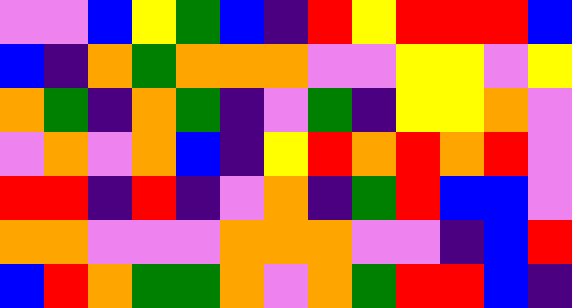[["violet", "violet", "blue", "yellow", "green", "blue", "indigo", "red", "yellow", "red", "red", "red", "blue"], ["blue", "indigo", "orange", "green", "orange", "orange", "orange", "violet", "violet", "yellow", "yellow", "violet", "yellow"], ["orange", "green", "indigo", "orange", "green", "indigo", "violet", "green", "indigo", "yellow", "yellow", "orange", "violet"], ["violet", "orange", "violet", "orange", "blue", "indigo", "yellow", "red", "orange", "red", "orange", "red", "violet"], ["red", "red", "indigo", "red", "indigo", "violet", "orange", "indigo", "green", "red", "blue", "blue", "violet"], ["orange", "orange", "violet", "violet", "violet", "orange", "orange", "orange", "violet", "violet", "indigo", "blue", "red"], ["blue", "red", "orange", "green", "green", "orange", "violet", "orange", "green", "red", "red", "blue", "indigo"]]